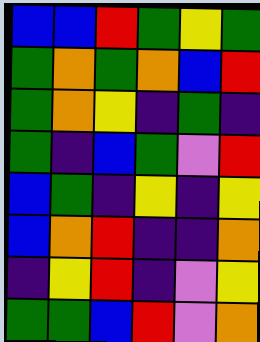[["blue", "blue", "red", "green", "yellow", "green"], ["green", "orange", "green", "orange", "blue", "red"], ["green", "orange", "yellow", "indigo", "green", "indigo"], ["green", "indigo", "blue", "green", "violet", "red"], ["blue", "green", "indigo", "yellow", "indigo", "yellow"], ["blue", "orange", "red", "indigo", "indigo", "orange"], ["indigo", "yellow", "red", "indigo", "violet", "yellow"], ["green", "green", "blue", "red", "violet", "orange"]]